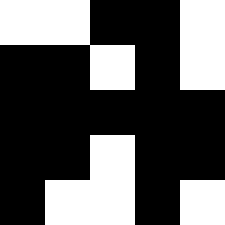[["white", "white", "black", "black", "white"], ["black", "black", "white", "black", "white"], ["black", "black", "black", "black", "black"], ["black", "black", "white", "black", "black"], ["black", "white", "white", "black", "white"]]